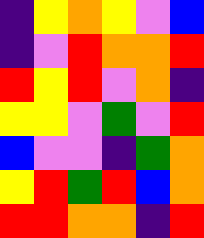[["indigo", "yellow", "orange", "yellow", "violet", "blue"], ["indigo", "violet", "red", "orange", "orange", "red"], ["red", "yellow", "red", "violet", "orange", "indigo"], ["yellow", "yellow", "violet", "green", "violet", "red"], ["blue", "violet", "violet", "indigo", "green", "orange"], ["yellow", "red", "green", "red", "blue", "orange"], ["red", "red", "orange", "orange", "indigo", "red"]]